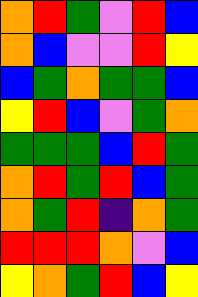[["orange", "red", "green", "violet", "red", "blue"], ["orange", "blue", "violet", "violet", "red", "yellow"], ["blue", "green", "orange", "green", "green", "blue"], ["yellow", "red", "blue", "violet", "green", "orange"], ["green", "green", "green", "blue", "red", "green"], ["orange", "red", "green", "red", "blue", "green"], ["orange", "green", "red", "indigo", "orange", "green"], ["red", "red", "red", "orange", "violet", "blue"], ["yellow", "orange", "green", "red", "blue", "yellow"]]